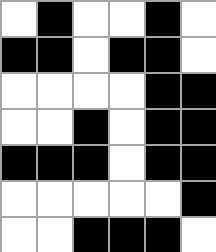[["white", "black", "white", "white", "black", "white"], ["black", "black", "white", "black", "black", "white"], ["white", "white", "white", "white", "black", "black"], ["white", "white", "black", "white", "black", "black"], ["black", "black", "black", "white", "black", "black"], ["white", "white", "white", "white", "white", "black"], ["white", "white", "black", "black", "black", "white"]]